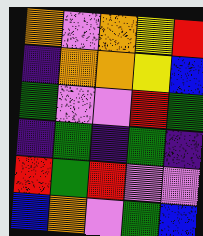[["orange", "violet", "orange", "yellow", "red"], ["indigo", "orange", "orange", "yellow", "blue"], ["green", "violet", "violet", "red", "green"], ["indigo", "green", "indigo", "green", "indigo"], ["red", "green", "red", "violet", "violet"], ["blue", "orange", "violet", "green", "blue"]]